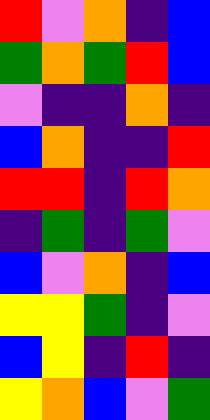[["red", "violet", "orange", "indigo", "blue"], ["green", "orange", "green", "red", "blue"], ["violet", "indigo", "indigo", "orange", "indigo"], ["blue", "orange", "indigo", "indigo", "red"], ["red", "red", "indigo", "red", "orange"], ["indigo", "green", "indigo", "green", "violet"], ["blue", "violet", "orange", "indigo", "blue"], ["yellow", "yellow", "green", "indigo", "violet"], ["blue", "yellow", "indigo", "red", "indigo"], ["yellow", "orange", "blue", "violet", "green"]]